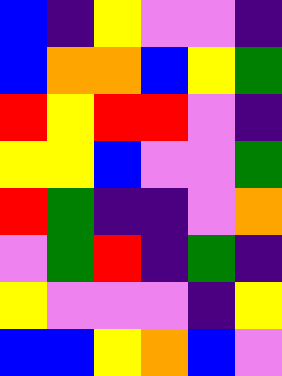[["blue", "indigo", "yellow", "violet", "violet", "indigo"], ["blue", "orange", "orange", "blue", "yellow", "green"], ["red", "yellow", "red", "red", "violet", "indigo"], ["yellow", "yellow", "blue", "violet", "violet", "green"], ["red", "green", "indigo", "indigo", "violet", "orange"], ["violet", "green", "red", "indigo", "green", "indigo"], ["yellow", "violet", "violet", "violet", "indigo", "yellow"], ["blue", "blue", "yellow", "orange", "blue", "violet"]]